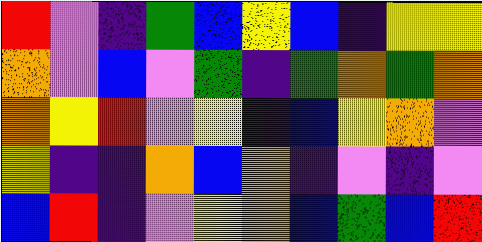[["red", "violet", "indigo", "green", "blue", "yellow", "blue", "indigo", "yellow", "yellow"], ["orange", "violet", "blue", "violet", "green", "indigo", "green", "orange", "green", "orange"], ["orange", "yellow", "red", "violet", "yellow", "indigo", "blue", "yellow", "orange", "violet"], ["yellow", "indigo", "indigo", "orange", "blue", "orange", "indigo", "violet", "indigo", "violet"], ["blue", "red", "indigo", "violet", "yellow", "orange", "blue", "green", "blue", "red"]]